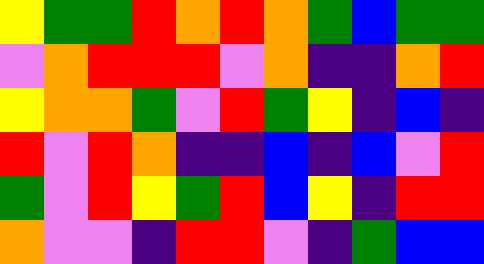[["yellow", "green", "green", "red", "orange", "red", "orange", "green", "blue", "green", "green"], ["violet", "orange", "red", "red", "red", "violet", "orange", "indigo", "indigo", "orange", "red"], ["yellow", "orange", "orange", "green", "violet", "red", "green", "yellow", "indigo", "blue", "indigo"], ["red", "violet", "red", "orange", "indigo", "indigo", "blue", "indigo", "blue", "violet", "red"], ["green", "violet", "red", "yellow", "green", "red", "blue", "yellow", "indigo", "red", "red"], ["orange", "violet", "violet", "indigo", "red", "red", "violet", "indigo", "green", "blue", "blue"]]